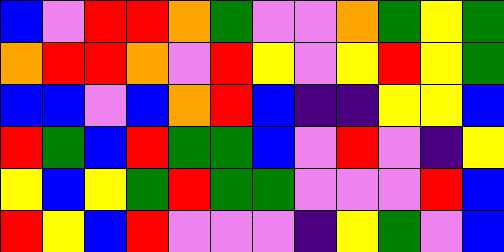[["blue", "violet", "red", "red", "orange", "green", "violet", "violet", "orange", "green", "yellow", "green"], ["orange", "red", "red", "orange", "violet", "red", "yellow", "violet", "yellow", "red", "yellow", "green"], ["blue", "blue", "violet", "blue", "orange", "red", "blue", "indigo", "indigo", "yellow", "yellow", "blue"], ["red", "green", "blue", "red", "green", "green", "blue", "violet", "red", "violet", "indigo", "yellow"], ["yellow", "blue", "yellow", "green", "red", "green", "green", "violet", "violet", "violet", "red", "blue"], ["red", "yellow", "blue", "red", "violet", "violet", "violet", "indigo", "yellow", "green", "violet", "blue"]]